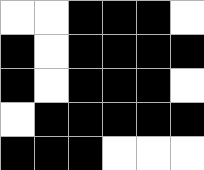[["white", "white", "black", "black", "black", "white"], ["black", "white", "black", "black", "black", "black"], ["black", "white", "black", "black", "black", "white"], ["white", "black", "black", "black", "black", "black"], ["black", "black", "black", "white", "white", "white"]]